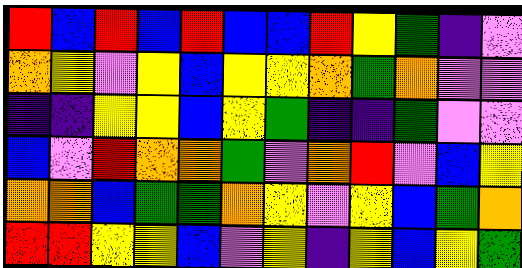[["red", "blue", "red", "blue", "red", "blue", "blue", "red", "yellow", "green", "indigo", "violet"], ["orange", "yellow", "violet", "yellow", "blue", "yellow", "yellow", "orange", "green", "orange", "violet", "violet"], ["indigo", "indigo", "yellow", "yellow", "blue", "yellow", "green", "indigo", "indigo", "green", "violet", "violet"], ["blue", "violet", "red", "orange", "orange", "green", "violet", "orange", "red", "violet", "blue", "yellow"], ["orange", "orange", "blue", "green", "green", "orange", "yellow", "violet", "yellow", "blue", "green", "orange"], ["red", "red", "yellow", "yellow", "blue", "violet", "yellow", "indigo", "yellow", "blue", "yellow", "green"]]